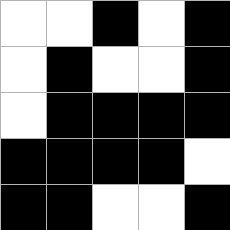[["white", "white", "black", "white", "black"], ["white", "black", "white", "white", "black"], ["white", "black", "black", "black", "black"], ["black", "black", "black", "black", "white"], ["black", "black", "white", "white", "black"]]